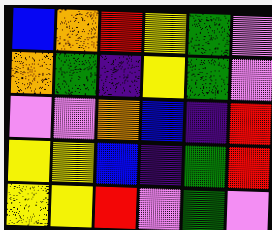[["blue", "orange", "red", "yellow", "green", "violet"], ["orange", "green", "indigo", "yellow", "green", "violet"], ["violet", "violet", "orange", "blue", "indigo", "red"], ["yellow", "yellow", "blue", "indigo", "green", "red"], ["yellow", "yellow", "red", "violet", "green", "violet"]]